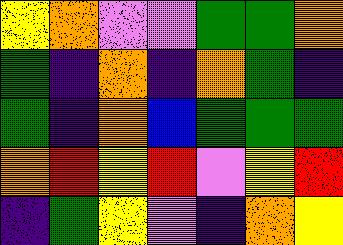[["yellow", "orange", "violet", "violet", "green", "green", "orange"], ["green", "indigo", "orange", "indigo", "orange", "green", "indigo"], ["green", "indigo", "orange", "blue", "green", "green", "green"], ["orange", "red", "yellow", "red", "violet", "yellow", "red"], ["indigo", "green", "yellow", "violet", "indigo", "orange", "yellow"]]